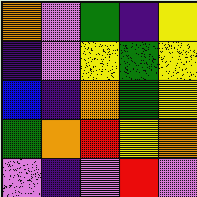[["orange", "violet", "green", "indigo", "yellow"], ["indigo", "violet", "yellow", "green", "yellow"], ["blue", "indigo", "orange", "green", "yellow"], ["green", "orange", "red", "yellow", "orange"], ["violet", "indigo", "violet", "red", "violet"]]